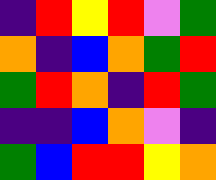[["indigo", "red", "yellow", "red", "violet", "green"], ["orange", "indigo", "blue", "orange", "green", "red"], ["green", "red", "orange", "indigo", "red", "green"], ["indigo", "indigo", "blue", "orange", "violet", "indigo"], ["green", "blue", "red", "red", "yellow", "orange"]]